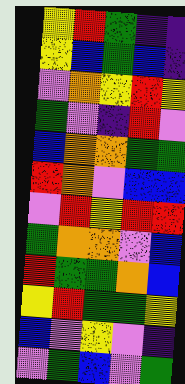[["yellow", "red", "green", "indigo", "indigo"], ["yellow", "blue", "green", "blue", "indigo"], ["violet", "orange", "yellow", "red", "yellow"], ["green", "violet", "indigo", "red", "violet"], ["blue", "orange", "orange", "green", "green"], ["red", "orange", "violet", "blue", "blue"], ["violet", "red", "yellow", "red", "red"], ["green", "orange", "orange", "violet", "blue"], ["red", "green", "green", "orange", "blue"], ["yellow", "red", "green", "green", "yellow"], ["blue", "violet", "yellow", "violet", "indigo"], ["violet", "green", "blue", "violet", "green"]]